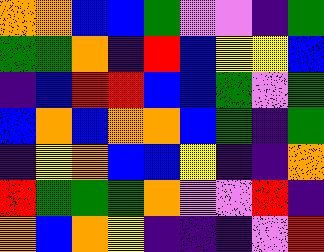[["orange", "orange", "blue", "blue", "green", "violet", "violet", "indigo", "green"], ["green", "green", "orange", "indigo", "red", "blue", "yellow", "yellow", "blue"], ["indigo", "blue", "red", "red", "blue", "blue", "green", "violet", "green"], ["blue", "orange", "blue", "orange", "orange", "blue", "green", "indigo", "green"], ["indigo", "yellow", "orange", "blue", "blue", "yellow", "indigo", "indigo", "orange"], ["red", "green", "green", "green", "orange", "violet", "violet", "red", "indigo"], ["orange", "blue", "orange", "yellow", "indigo", "indigo", "indigo", "violet", "red"]]